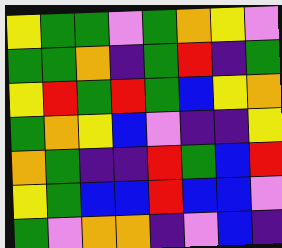[["yellow", "green", "green", "violet", "green", "orange", "yellow", "violet"], ["green", "green", "orange", "indigo", "green", "red", "indigo", "green"], ["yellow", "red", "green", "red", "green", "blue", "yellow", "orange"], ["green", "orange", "yellow", "blue", "violet", "indigo", "indigo", "yellow"], ["orange", "green", "indigo", "indigo", "red", "green", "blue", "red"], ["yellow", "green", "blue", "blue", "red", "blue", "blue", "violet"], ["green", "violet", "orange", "orange", "indigo", "violet", "blue", "indigo"]]